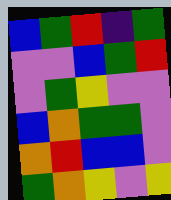[["blue", "green", "red", "indigo", "green"], ["violet", "violet", "blue", "green", "red"], ["violet", "green", "yellow", "violet", "violet"], ["blue", "orange", "green", "green", "violet"], ["orange", "red", "blue", "blue", "violet"], ["green", "orange", "yellow", "violet", "yellow"]]